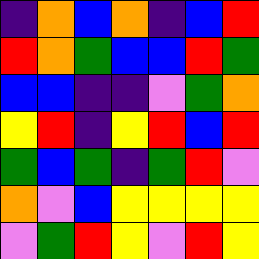[["indigo", "orange", "blue", "orange", "indigo", "blue", "red"], ["red", "orange", "green", "blue", "blue", "red", "green"], ["blue", "blue", "indigo", "indigo", "violet", "green", "orange"], ["yellow", "red", "indigo", "yellow", "red", "blue", "red"], ["green", "blue", "green", "indigo", "green", "red", "violet"], ["orange", "violet", "blue", "yellow", "yellow", "yellow", "yellow"], ["violet", "green", "red", "yellow", "violet", "red", "yellow"]]